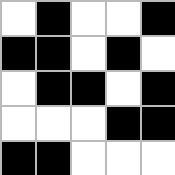[["white", "black", "white", "white", "black"], ["black", "black", "white", "black", "white"], ["white", "black", "black", "white", "black"], ["white", "white", "white", "black", "black"], ["black", "black", "white", "white", "white"]]